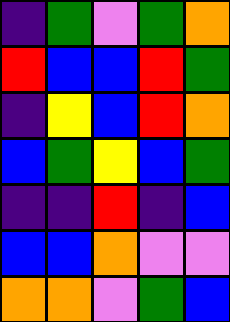[["indigo", "green", "violet", "green", "orange"], ["red", "blue", "blue", "red", "green"], ["indigo", "yellow", "blue", "red", "orange"], ["blue", "green", "yellow", "blue", "green"], ["indigo", "indigo", "red", "indigo", "blue"], ["blue", "blue", "orange", "violet", "violet"], ["orange", "orange", "violet", "green", "blue"]]